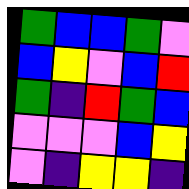[["green", "blue", "blue", "green", "violet"], ["blue", "yellow", "violet", "blue", "red"], ["green", "indigo", "red", "green", "blue"], ["violet", "violet", "violet", "blue", "yellow"], ["violet", "indigo", "yellow", "yellow", "indigo"]]